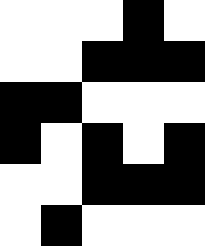[["white", "white", "white", "black", "white"], ["white", "white", "black", "black", "black"], ["black", "black", "white", "white", "white"], ["black", "white", "black", "white", "black"], ["white", "white", "black", "black", "black"], ["white", "black", "white", "white", "white"]]